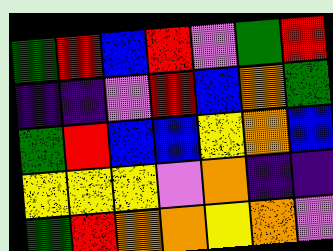[["green", "red", "blue", "red", "violet", "green", "red"], ["indigo", "indigo", "violet", "red", "blue", "orange", "green"], ["green", "red", "blue", "blue", "yellow", "orange", "blue"], ["yellow", "yellow", "yellow", "violet", "orange", "indigo", "indigo"], ["green", "red", "orange", "orange", "yellow", "orange", "violet"]]